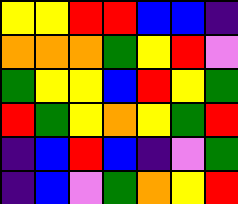[["yellow", "yellow", "red", "red", "blue", "blue", "indigo"], ["orange", "orange", "orange", "green", "yellow", "red", "violet"], ["green", "yellow", "yellow", "blue", "red", "yellow", "green"], ["red", "green", "yellow", "orange", "yellow", "green", "red"], ["indigo", "blue", "red", "blue", "indigo", "violet", "green"], ["indigo", "blue", "violet", "green", "orange", "yellow", "red"]]